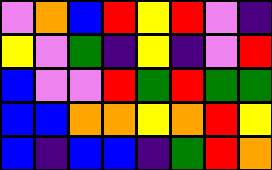[["violet", "orange", "blue", "red", "yellow", "red", "violet", "indigo"], ["yellow", "violet", "green", "indigo", "yellow", "indigo", "violet", "red"], ["blue", "violet", "violet", "red", "green", "red", "green", "green"], ["blue", "blue", "orange", "orange", "yellow", "orange", "red", "yellow"], ["blue", "indigo", "blue", "blue", "indigo", "green", "red", "orange"]]